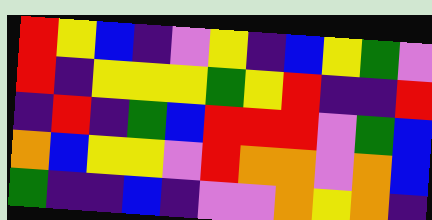[["red", "yellow", "blue", "indigo", "violet", "yellow", "indigo", "blue", "yellow", "green", "violet"], ["red", "indigo", "yellow", "yellow", "yellow", "green", "yellow", "red", "indigo", "indigo", "red"], ["indigo", "red", "indigo", "green", "blue", "red", "red", "red", "violet", "green", "blue"], ["orange", "blue", "yellow", "yellow", "violet", "red", "orange", "orange", "violet", "orange", "blue"], ["green", "indigo", "indigo", "blue", "indigo", "violet", "violet", "orange", "yellow", "orange", "indigo"]]